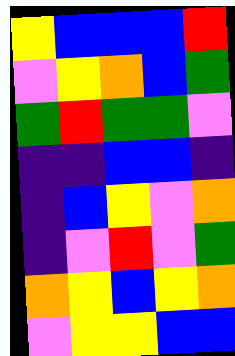[["yellow", "blue", "blue", "blue", "red"], ["violet", "yellow", "orange", "blue", "green"], ["green", "red", "green", "green", "violet"], ["indigo", "indigo", "blue", "blue", "indigo"], ["indigo", "blue", "yellow", "violet", "orange"], ["indigo", "violet", "red", "violet", "green"], ["orange", "yellow", "blue", "yellow", "orange"], ["violet", "yellow", "yellow", "blue", "blue"]]